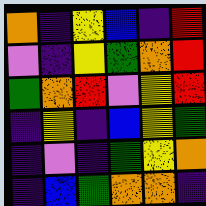[["orange", "indigo", "yellow", "blue", "indigo", "red"], ["violet", "indigo", "yellow", "green", "orange", "red"], ["green", "orange", "red", "violet", "yellow", "red"], ["indigo", "yellow", "indigo", "blue", "yellow", "green"], ["indigo", "violet", "indigo", "green", "yellow", "orange"], ["indigo", "blue", "green", "orange", "orange", "indigo"]]